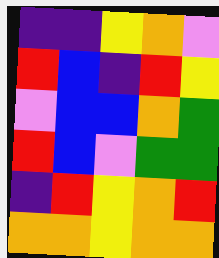[["indigo", "indigo", "yellow", "orange", "violet"], ["red", "blue", "indigo", "red", "yellow"], ["violet", "blue", "blue", "orange", "green"], ["red", "blue", "violet", "green", "green"], ["indigo", "red", "yellow", "orange", "red"], ["orange", "orange", "yellow", "orange", "orange"]]